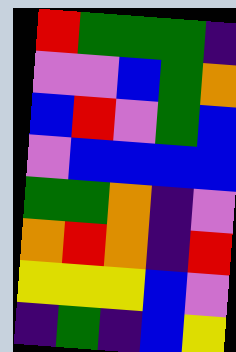[["red", "green", "green", "green", "indigo"], ["violet", "violet", "blue", "green", "orange"], ["blue", "red", "violet", "green", "blue"], ["violet", "blue", "blue", "blue", "blue"], ["green", "green", "orange", "indigo", "violet"], ["orange", "red", "orange", "indigo", "red"], ["yellow", "yellow", "yellow", "blue", "violet"], ["indigo", "green", "indigo", "blue", "yellow"]]